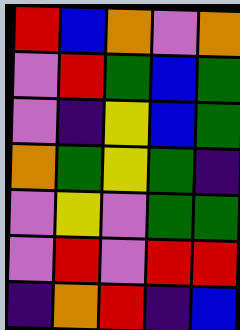[["red", "blue", "orange", "violet", "orange"], ["violet", "red", "green", "blue", "green"], ["violet", "indigo", "yellow", "blue", "green"], ["orange", "green", "yellow", "green", "indigo"], ["violet", "yellow", "violet", "green", "green"], ["violet", "red", "violet", "red", "red"], ["indigo", "orange", "red", "indigo", "blue"]]